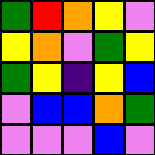[["green", "red", "orange", "yellow", "violet"], ["yellow", "orange", "violet", "green", "yellow"], ["green", "yellow", "indigo", "yellow", "blue"], ["violet", "blue", "blue", "orange", "green"], ["violet", "violet", "violet", "blue", "violet"]]